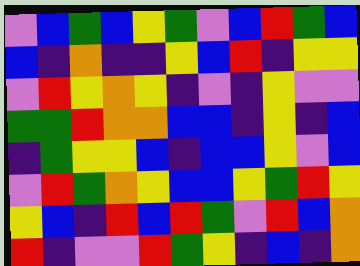[["violet", "blue", "green", "blue", "yellow", "green", "violet", "blue", "red", "green", "blue"], ["blue", "indigo", "orange", "indigo", "indigo", "yellow", "blue", "red", "indigo", "yellow", "yellow"], ["violet", "red", "yellow", "orange", "yellow", "indigo", "violet", "indigo", "yellow", "violet", "violet"], ["green", "green", "red", "orange", "orange", "blue", "blue", "indigo", "yellow", "indigo", "blue"], ["indigo", "green", "yellow", "yellow", "blue", "indigo", "blue", "blue", "yellow", "violet", "blue"], ["violet", "red", "green", "orange", "yellow", "blue", "blue", "yellow", "green", "red", "yellow"], ["yellow", "blue", "indigo", "red", "blue", "red", "green", "violet", "red", "blue", "orange"], ["red", "indigo", "violet", "violet", "red", "green", "yellow", "indigo", "blue", "indigo", "orange"]]